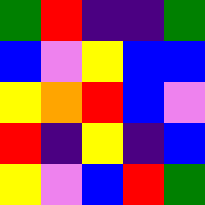[["green", "red", "indigo", "indigo", "green"], ["blue", "violet", "yellow", "blue", "blue"], ["yellow", "orange", "red", "blue", "violet"], ["red", "indigo", "yellow", "indigo", "blue"], ["yellow", "violet", "blue", "red", "green"]]